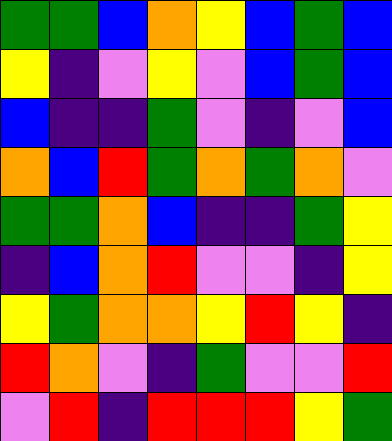[["green", "green", "blue", "orange", "yellow", "blue", "green", "blue"], ["yellow", "indigo", "violet", "yellow", "violet", "blue", "green", "blue"], ["blue", "indigo", "indigo", "green", "violet", "indigo", "violet", "blue"], ["orange", "blue", "red", "green", "orange", "green", "orange", "violet"], ["green", "green", "orange", "blue", "indigo", "indigo", "green", "yellow"], ["indigo", "blue", "orange", "red", "violet", "violet", "indigo", "yellow"], ["yellow", "green", "orange", "orange", "yellow", "red", "yellow", "indigo"], ["red", "orange", "violet", "indigo", "green", "violet", "violet", "red"], ["violet", "red", "indigo", "red", "red", "red", "yellow", "green"]]